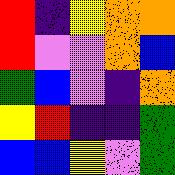[["red", "indigo", "yellow", "orange", "orange"], ["red", "violet", "violet", "orange", "blue"], ["green", "blue", "violet", "indigo", "orange"], ["yellow", "red", "indigo", "indigo", "green"], ["blue", "blue", "yellow", "violet", "green"]]